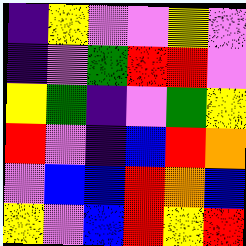[["indigo", "yellow", "violet", "violet", "yellow", "violet"], ["indigo", "violet", "green", "red", "red", "violet"], ["yellow", "green", "indigo", "violet", "green", "yellow"], ["red", "violet", "indigo", "blue", "red", "orange"], ["violet", "blue", "blue", "red", "orange", "blue"], ["yellow", "violet", "blue", "red", "yellow", "red"]]